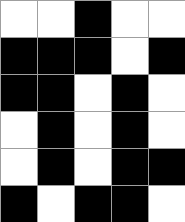[["white", "white", "black", "white", "white"], ["black", "black", "black", "white", "black"], ["black", "black", "white", "black", "white"], ["white", "black", "white", "black", "white"], ["white", "black", "white", "black", "black"], ["black", "white", "black", "black", "white"]]